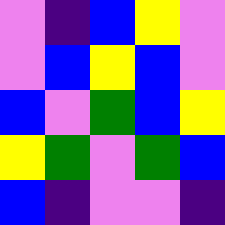[["violet", "indigo", "blue", "yellow", "violet"], ["violet", "blue", "yellow", "blue", "violet"], ["blue", "violet", "green", "blue", "yellow"], ["yellow", "green", "violet", "green", "blue"], ["blue", "indigo", "violet", "violet", "indigo"]]